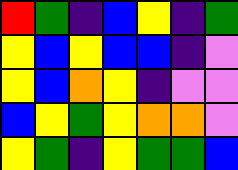[["red", "green", "indigo", "blue", "yellow", "indigo", "green"], ["yellow", "blue", "yellow", "blue", "blue", "indigo", "violet"], ["yellow", "blue", "orange", "yellow", "indigo", "violet", "violet"], ["blue", "yellow", "green", "yellow", "orange", "orange", "violet"], ["yellow", "green", "indigo", "yellow", "green", "green", "blue"]]